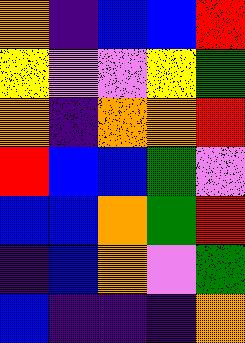[["orange", "indigo", "blue", "blue", "red"], ["yellow", "violet", "violet", "yellow", "green"], ["orange", "indigo", "orange", "orange", "red"], ["red", "blue", "blue", "green", "violet"], ["blue", "blue", "orange", "green", "red"], ["indigo", "blue", "orange", "violet", "green"], ["blue", "indigo", "indigo", "indigo", "orange"]]